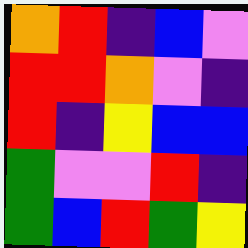[["orange", "red", "indigo", "blue", "violet"], ["red", "red", "orange", "violet", "indigo"], ["red", "indigo", "yellow", "blue", "blue"], ["green", "violet", "violet", "red", "indigo"], ["green", "blue", "red", "green", "yellow"]]